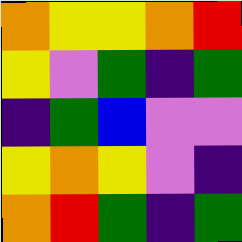[["orange", "yellow", "yellow", "orange", "red"], ["yellow", "violet", "green", "indigo", "green"], ["indigo", "green", "blue", "violet", "violet"], ["yellow", "orange", "yellow", "violet", "indigo"], ["orange", "red", "green", "indigo", "green"]]